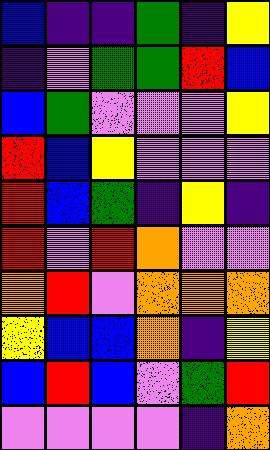[["blue", "indigo", "indigo", "green", "indigo", "yellow"], ["indigo", "violet", "green", "green", "red", "blue"], ["blue", "green", "violet", "violet", "violet", "yellow"], ["red", "blue", "yellow", "violet", "violet", "violet"], ["red", "blue", "green", "indigo", "yellow", "indigo"], ["red", "violet", "red", "orange", "violet", "violet"], ["orange", "red", "violet", "orange", "orange", "orange"], ["yellow", "blue", "blue", "orange", "indigo", "yellow"], ["blue", "red", "blue", "violet", "green", "red"], ["violet", "violet", "violet", "violet", "indigo", "orange"]]